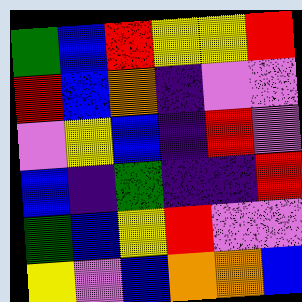[["green", "blue", "red", "yellow", "yellow", "red"], ["red", "blue", "orange", "indigo", "violet", "violet"], ["violet", "yellow", "blue", "indigo", "red", "violet"], ["blue", "indigo", "green", "indigo", "indigo", "red"], ["green", "blue", "yellow", "red", "violet", "violet"], ["yellow", "violet", "blue", "orange", "orange", "blue"]]